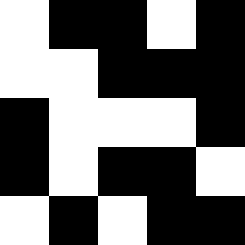[["white", "black", "black", "white", "black"], ["white", "white", "black", "black", "black"], ["black", "white", "white", "white", "black"], ["black", "white", "black", "black", "white"], ["white", "black", "white", "black", "black"]]